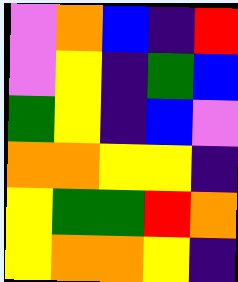[["violet", "orange", "blue", "indigo", "red"], ["violet", "yellow", "indigo", "green", "blue"], ["green", "yellow", "indigo", "blue", "violet"], ["orange", "orange", "yellow", "yellow", "indigo"], ["yellow", "green", "green", "red", "orange"], ["yellow", "orange", "orange", "yellow", "indigo"]]